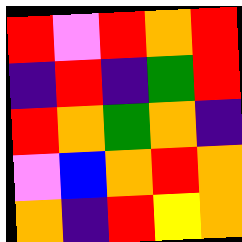[["red", "violet", "red", "orange", "red"], ["indigo", "red", "indigo", "green", "red"], ["red", "orange", "green", "orange", "indigo"], ["violet", "blue", "orange", "red", "orange"], ["orange", "indigo", "red", "yellow", "orange"]]